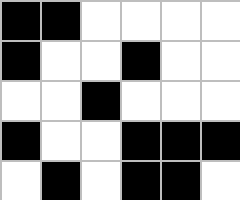[["black", "black", "white", "white", "white", "white"], ["black", "white", "white", "black", "white", "white"], ["white", "white", "black", "white", "white", "white"], ["black", "white", "white", "black", "black", "black"], ["white", "black", "white", "black", "black", "white"]]